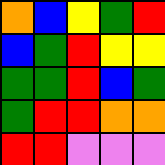[["orange", "blue", "yellow", "green", "red"], ["blue", "green", "red", "yellow", "yellow"], ["green", "green", "red", "blue", "green"], ["green", "red", "red", "orange", "orange"], ["red", "red", "violet", "violet", "violet"]]